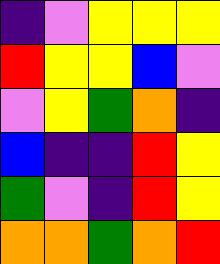[["indigo", "violet", "yellow", "yellow", "yellow"], ["red", "yellow", "yellow", "blue", "violet"], ["violet", "yellow", "green", "orange", "indigo"], ["blue", "indigo", "indigo", "red", "yellow"], ["green", "violet", "indigo", "red", "yellow"], ["orange", "orange", "green", "orange", "red"]]